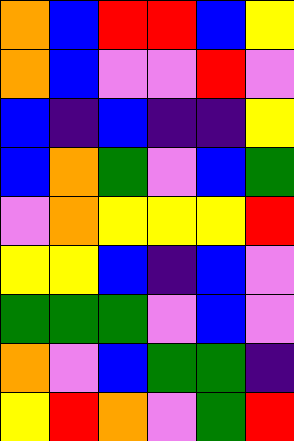[["orange", "blue", "red", "red", "blue", "yellow"], ["orange", "blue", "violet", "violet", "red", "violet"], ["blue", "indigo", "blue", "indigo", "indigo", "yellow"], ["blue", "orange", "green", "violet", "blue", "green"], ["violet", "orange", "yellow", "yellow", "yellow", "red"], ["yellow", "yellow", "blue", "indigo", "blue", "violet"], ["green", "green", "green", "violet", "blue", "violet"], ["orange", "violet", "blue", "green", "green", "indigo"], ["yellow", "red", "orange", "violet", "green", "red"]]